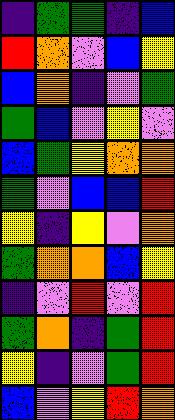[["indigo", "green", "green", "indigo", "blue"], ["red", "orange", "violet", "blue", "yellow"], ["blue", "orange", "indigo", "violet", "green"], ["green", "blue", "violet", "yellow", "violet"], ["blue", "green", "yellow", "orange", "orange"], ["green", "violet", "blue", "blue", "red"], ["yellow", "indigo", "yellow", "violet", "orange"], ["green", "orange", "orange", "blue", "yellow"], ["indigo", "violet", "red", "violet", "red"], ["green", "orange", "indigo", "green", "red"], ["yellow", "indigo", "violet", "green", "red"], ["blue", "violet", "yellow", "red", "orange"]]